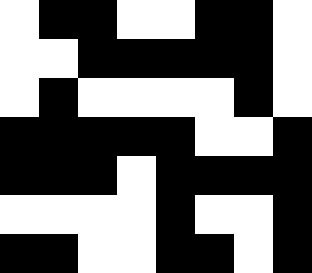[["white", "black", "black", "white", "white", "black", "black", "white"], ["white", "white", "black", "black", "black", "black", "black", "white"], ["white", "black", "white", "white", "white", "white", "black", "white"], ["black", "black", "black", "black", "black", "white", "white", "black"], ["black", "black", "black", "white", "black", "black", "black", "black"], ["white", "white", "white", "white", "black", "white", "white", "black"], ["black", "black", "white", "white", "black", "black", "white", "black"]]